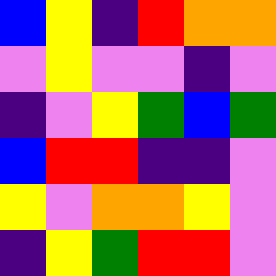[["blue", "yellow", "indigo", "red", "orange", "orange"], ["violet", "yellow", "violet", "violet", "indigo", "violet"], ["indigo", "violet", "yellow", "green", "blue", "green"], ["blue", "red", "red", "indigo", "indigo", "violet"], ["yellow", "violet", "orange", "orange", "yellow", "violet"], ["indigo", "yellow", "green", "red", "red", "violet"]]